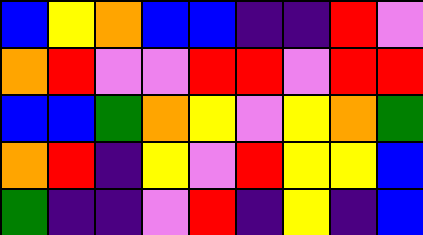[["blue", "yellow", "orange", "blue", "blue", "indigo", "indigo", "red", "violet"], ["orange", "red", "violet", "violet", "red", "red", "violet", "red", "red"], ["blue", "blue", "green", "orange", "yellow", "violet", "yellow", "orange", "green"], ["orange", "red", "indigo", "yellow", "violet", "red", "yellow", "yellow", "blue"], ["green", "indigo", "indigo", "violet", "red", "indigo", "yellow", "indigo", "blue"]]